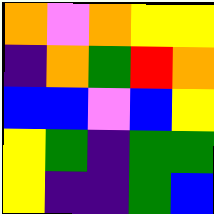[["orange", "violet", "orange", "yellow", "yellow"], ["indigo", "orange", "green", "red", "orange"], ["blue", "blue", "violet", "blue", "yellow"], ["yellow", "green", "indigo", "green", "green"], ["yellow", "indigo", "indigo", "green", "blue"]]